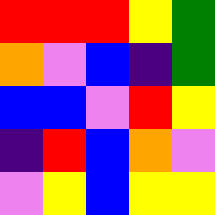[["red", "red", "red", "yellow", "green"], ["orange", "violet", "blue", "indigo", "green"], ["blue", "blue", "violet", "red", "yellow"], ["indigo", "red", "blue", "orange", "violet"], ["violet", "yellow", "blue", "yellow", "yellow"]]